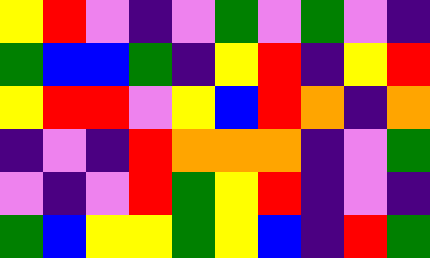[["yellow", "red", "violet", "indigo", "violet", "green", "violet", "green", "violet", "indigo"], ["green", "blue", "blue", "green", "indigo", "yellow", "red", "indigo", "yellow", "red"], ["yellow", "red", "red", "violet", "yellow", "blue", "red", "orange", "indigo", "orange"], ["indigo", "violet", "indigo", "red", "orange", "orange", "orange", "indigo", "violet", "green"], ["violet", "indigo", "violet", "red", "green", "yellow", "red", "indigo", "violet", "indigo"], ["green", "blue", "yellow", "yellow", "green", "yellow", "blue", "indigo", "red", "green"]]